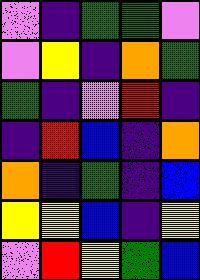[["violet", "indigo", "green", "green", "violet"], ["violet", "yellow", "indigo", "orange", "green"], ["green", "indigo", "violet", "red", "indigo"], ["indigo", "red", "blue", "indigo", "orange"], ["orange", "indigo", "green", "indigo", "blue"], ["yellow", "yellow", "blue", "indigo", "yellow"], ["violet", "red", "yellow", "green", "blue"]]